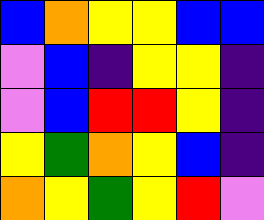[["blue", "orange", "yellow", "yellow", "blue", "blue"], ["violet", "blue", "indigo", "yellow", "yellow", "indigo"], ["violet", "blue", "red", "red", "yellow", "indigo"], ["yellow", "green", "orange", "yellow", "blue", "indigo"], ["orange", "yellow", "green", "yellow", "red", "violet"]]